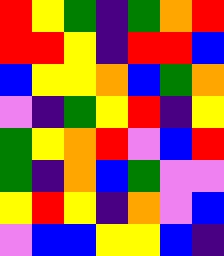[["red", "yellow", "green", "indigo", "green", "orange", "red"], ["red", "red", "yellow", "indigo", "red", "red", "blue"], ["blue", "yellow", "yellow", "orange", "blue", "green", "orange"], ["violet", "indigo", "green", "yellow", "red", "indigo", "yellow"], ["green", "yellow", "orange", "red", "violet", "blue", "red"], ["green", "indigo", "orange", "blue", "green", "violet", "violet"], ["yellow", "red", "yellow", "indigo", "orange", "violet", "blue"], ["violet", "blue", "blue", "yellow", "yellow", "blue", "indigo"]]